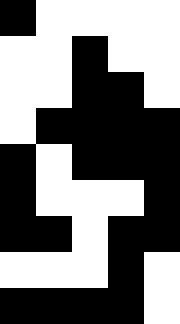[["black", "white", "white", "white", "white"], ["white", "white", "black", "white", "white"], ["white", "white", "black", "black", "white"], ["white", "black", "black", "black", "black"], ["black", "white", "black", "black", "black"], ["black", "white", "white", "white", "black"], ["black", "black", "white", "black", "black"], ["white", "white", "white", "black", "white"], ["black", "black", "black", "black", "white"]]